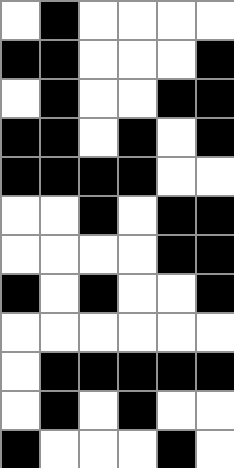[["white", "black", "white", "white", "white", "white"], ["black", "black", "white", "white", "white", "black"], ["white", "black", "white", "white", "black", "black"], ["black", "black", "white", "black", "white", "black"], ["black", "black", "black", "black", "white", "white"], ["white", "white", "black", "white", "black", "black"], ["white", "white", "white", "white", "black", "black"], ["black", "white", "black", "white", "white", "black"], ["white", "white", "white", "white", "white", "white"], ["white", "black", "black", "black", "black", "black"], ["white", "black", "white", "black", "white", "white"], ["black", "white", "white", "white", "black", "white"]]